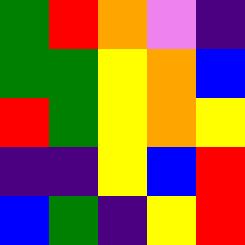[["green", "red", "orange", "violet", "indigo"], ["green", "green", "yellow", "orange", "blue"], ["red", "green", "yellow", "orange", "yellow"], ["indigo", "indigo", "yellow", "blue", "red"], ["blue", "green", "indigo", "yellow", "red"]]